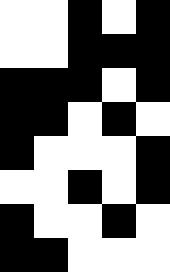[["white", "white", "black", "white", "black"], ["white", "white", "black", "black", "black"], ["black", "black", "black", "white", "black"], ["black", "black", "white", "black", "white"], ["black", "white", "white", "white", "black"], ["white", "white", "black", "white", "black"], ["black", "white", "white", "black", "white"], ["black", "black", "white", "white", "white"]]